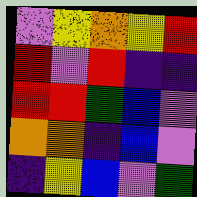[["violet", "yellow", "orange", "yellow", "red"], ["red", "violet", "red", "indigo", "indigo"], ["red", "red", "green", "blue", "violet"], ["orange", "orange", "indigo", "blue", "violet"], ["indigo", "yellow", "blue", "violet", "green"]]